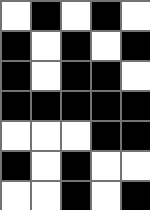[["white", "black", "white", "black", "white"], ["black", "white", "black", "white", "black"], ["black", "white", "black", "black", "white"], ["black", "black", "black", "black", "black"], ["white", "white", "white", "black", "black"], ["black", "white", "black", "white", "white"], ["white", "white", "black", "white", "black"]]